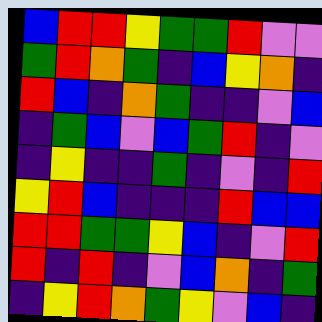[["blue", "red", "red", "yellow", "green", "green", "red", "violet", "violet"], ["green", "red", "orange", "green", "indigo", "blue", "yellow", "orange", "indigo"], ["red", "blue", "indigo", "orange", "green", "indigo", "indigo", "violet", "blue"], ["indigo", "green", "blue", "violet", "blue", "green", "red", "indigo", "violet"], ["indigo", "yellow", "indigo", "indigo", "green", "indigo", "violet", "indigo", "red"], ["yellow", "red", "blue", "indigo", "indigo", "indigo", "red", "blue", "blue"], ["red", "red", "green", "green", "yellow", "blue", "indigo", "violet", "red"], ["red", "indigo", "red", "indigo", "violet", "blue", "orange", "indigo", "green"], ["indigo", "yellow", "red", "orange", "green", "yellow", "violet", "blue", "indigo"]]